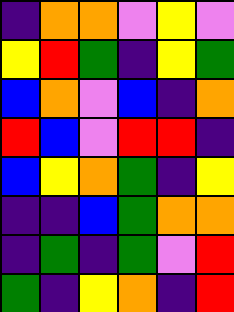[["indigo", "orange", "orange", "violet", "yellow", "violet"], ["yellow", "red", "green", "indigo", "yellow", "green"], ["blue", "orange", "violet", "blue", "indigo", "orange"], ["red", "blue", "violet", "red", "red", "indigo"], ["blue", "yellow", "orange", "green", "indigo", "yellow"], ["indigo", "indigo", "blue", "green", "orange", "orange"], ["indigo", "green", "indigo", "green", "violet", "red"], ["green", "indigo", "yellow", "orange", "indigo", "red"]]